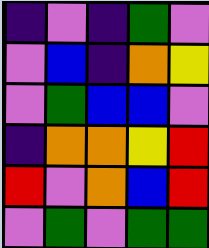[["indigo", "violet", "indigo", "green", "violet"], ["violet", "blue", "indigo", "orange", "yellow"], ["violet", "green", "blue", "blue", "violet"], ["indigo", "orange", "orange", "yellow", "red"], ["red", "violet", "orange", "blue", "red"], ["violet", "green", "violet", "green", "green"]]